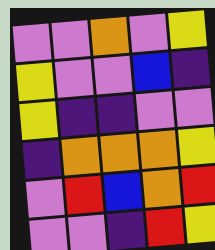[["violet", "violet", "orange", "violet", "yellow"], ["yellow", "violet", "violet", "blue", "indigo"], ["yellow", "indigo", "indigo", "violet", "violet"], ["indigo", "orange", "orange", "orange", "yellow"], ["violet", "red", "blue", "orange", "red"], ["violet", "violet", "indigo", "red", "yellow"]]